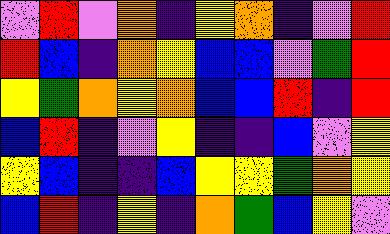[["violet", "red", "violet", "orange", "indigo", "yellow", "orange", "indigo", "violet", "red"], ["red", "blue", "indigo", "orange", "yellow", "blue", "blue", "violet", "green", "red"], ["yellow", "green", "orange", "yellow", "orange", "blue", "blue", "red", "indigo", "red"], ["blue", "red", "indigo", "violet", "yellow", "indigo", "indigo", "blue", "violet", "yellow"], ["yellow", "blue", "indigo", "indigo", "blue", "yellow", "yellow", "green", "orange", "yellow"], ["blue", "red", "indigo", "yellow", "indigo", "orange", "green", "blue", "yellow", "violet"]]